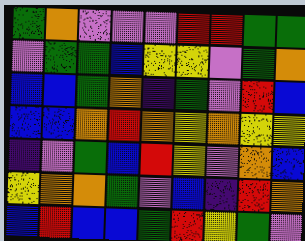[["green", "orange", "violet", "violet", "violet", "red", "red", "green", "green"], ["violet", "green", "green", "blue", "yellow", "yellow", "violet", "green", "orange"], ["blue", "blue", "green", "orange", "indigo", "green", "violet", "red", "blue"], ["blue", "blue", "orange", "red", "orange", "yellow", "orange", "yellow", "yellow"], ["indigo", "violet", "green", "blue", "red", "yellow", "violet", "orange", "blue"], ["yellow", "orange", "orange", "green", "violet", "blue", "indigo", "red", "orange"], ["blue", "red", "blue", "blue", "green", "red", "yellow", "green", "violet"]]